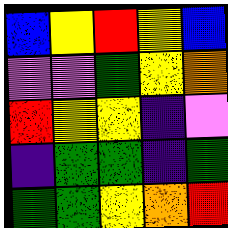[["blue", "yellow", "red", "yellow", "blue"], ["violet", "violet", "green", "yellow", "orange"], ["red", "yellow", "yellow", "indigo", "violet"], ["indigo", "green", "green", "indigo", "green"], ["green", "green", "yellow", "orange", "red"]]